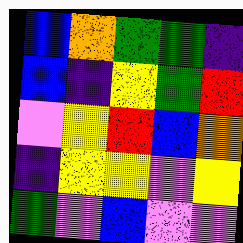[["blue", "orange", "green", "green", "indigo"], ["blue", "indigo", "yellow", "green", "red"], ["violet", "yellow", "red", "blue", "orange"], ["indigo", "yellow", "yellow", "violet", "yellow"], ["green", "violet", "blue", "violet", "violet"]]